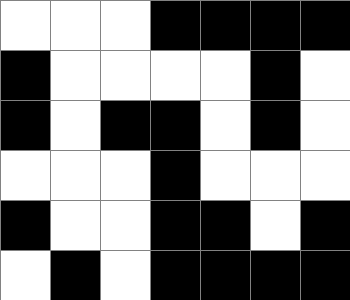[["white", "white", "white", "black", "black", "black", "black"], ["black", "white", "white", "white", "white", "black", "white"], ["black", "white", "black", "black", "white", "black", "white"], ["white", "white", "white", "black", "white", "white", "white"], ["black", "white", "white", "black", "black", "white", "black"], ["white", "black", "white", "black", "black", "black", "black"]]